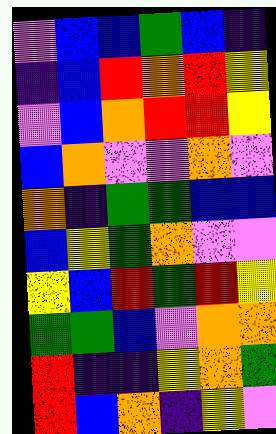[["violet", "blue", "blue", "green", "blue", "indigo"], ["indigo", "blue", "red", "orange", "red", "yellow"], ["violet", "blue", "orange", "red", "red", "yellow"], ["blue", "orange", "violet", "violet", "orange", "violet"], ["orange", "indigo", "green", "green", "blue", "blue"], ["blue", "yellow", "green", "orange", "violet", "violet"], ["yellow", "blue", "red", "green", "red", "yellow"], ["green", "green", "blue", "violet", "orange", "orange"], ["red", "indigo", "indigo", "yellow", "orange", "green"], ["red", "blue", "orange", "indigo", "yellow", "violet"]]